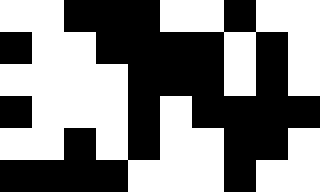[["white", "white", "black", "black", "black", "white", "white", "black", "white", "white"], ["black", "white", "white", "black", "black", "black", "black", "white", "black", "white"], ["white", "white", "white", "white", "black", "black", "black", "white", "black", "white"], ["black", "white", "white", "white", "black", "white", "black", "black", "black", "black"], ["white", "white", "black", "white", "black", "white", "white", "black", "black", "white"], ["black", "black", "black", "black", "white", "white", "white", "black", "white", "white"]]